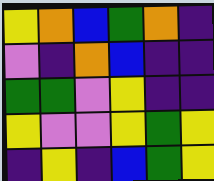[["yellow", "orange", "blue", "green", "orange", "indigo"], ["violet", "indigo", "orange", "blue", "indigo", "indigo"], ["green", "green", "violet", "yellow", "indigo", "indigo"], ["yellow", "violet", "violet", "yellow", "green", "yellow"], ["indigo", "yellow", "indigo", "blue", "green", "yellow"]]